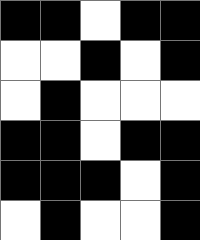[["black", "black", "white", "black", "black"], ["white", "white", "black", "white", "black"], ["white", "black", "white", "white", "white"], ["black", "black", "white", "black", "black"], ["black", "black", "black", "white", "black"], ["white", "black", "white", "white", "black"]]